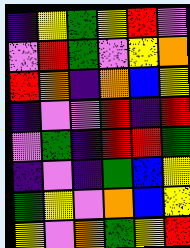[["indigo", "yellow", "green", "yellow", "red", "violet"], ["violet", "red", "green", "violet", "yellow", "orange"], ["red", "orange", "indigo", "orange", "blue", "yellow"], ["indigo", "violet", "violet", "red", "indigo", "red"], ["violet", "green", "indigo", "red", "red", "green"], ["indigo", "violet", "indigo", "green", "blue", "yellow"], ["green", "yellow", "violet", "orange", "blue", "yellow"], ["yellow", "violet", "orange", "green", "yellow", "red"]]